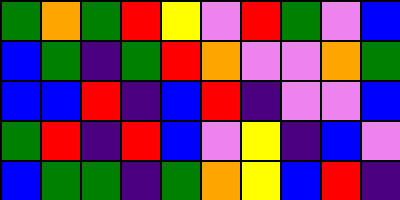[["green", "orange", "green", "red", "yellow", "violet", "red", "green", "violet", "blue"], ["blue", "green", "indigo", "green", "red", "orange", "violet", "violet", "orange", "green"], ["blue", "blue", "red", "indigo", "blue", "red", "indigo", "violet", "violet", "blue"], ["green", "red", "indigo", "red", "blue", "violet", "yellow", "indigo", "blue", "violet"], ["blue", "green", "green", "indigo", "green", "orange", "yellow", "blue", "red", "indigo"]]